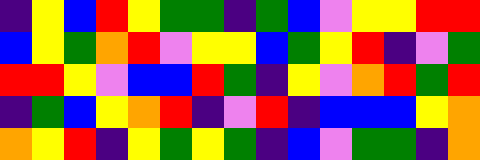[["indigo", "yellow", "blue", "red", "yellow", "green", "green", "indigo", "green", "blue", "violet", "yellow", "yellow", "red", "red"], ["blue", "yellow", "green", "orange", "red", "violet", "yellow", "yellow", "blue", "green", "yellow", "red", "indigo", "violet", "green"], ["red", "red", "yellow", "violet", "blue", "blue", "red", "green", "indigo", "yellow", "violet", "orange", "red", "green", "red"], ["indigo", "green", "blue", "yellow", "orange", "red", "indigo", "violet", "red", "indigo", "blue", "blue", "blue", "yellow", "orange"], ["orange", "yellow", "red", "indigo", "yellow", "green", "yellow", "green", "indigo", "blue", "violet", "green", "green", "indigo", "orange"]]